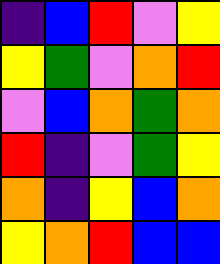[["indigo", "blue", "red", "violet", "yellow"], ["yellow", "green", "violet", "orange", "red"], ["violet", "blue", "orange", "green", "orange"], ["red", "indigo", "violet", "green", "yellow"], ["orange", "indigo", "yellow", "blue", "orange"], ["yellow", "orange", "red", "blue", "blue"]]